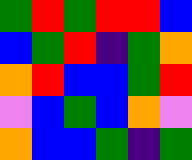[["green", "red", "green", "red", "red", "blue"], ["blue", "green", "red", "indigo", "green", "orange"], ["orange", "red", "blue", "blue", "green", "red"], ["violet", "blue", "green", "blue", "orange", "violet"], ["orange", "blue", "blue", "green", "indigo", "green"]]